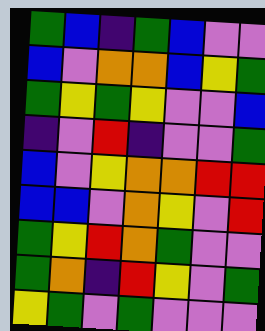[["green", "blue", "indigo", "green", "blue", "violet", "violet"], ["blue", "violet", "orange", "orange", "blue", "yellow", "green"], ["green", "yellow", "green", "yellow", "violet", "violet", "blue"], ["indigo", "violet", "red", "indigo", "violet", "violet", "green"], ["blue", "violet", "yellow", "orange", "orange", "red", "red"], ["blue", "blue", "violet", "orange", "yellow", "violet", "red"], ["green", "yellow", "red", "orange", "green", "violet", "violet"], ["green", "orange", "indigo", "red", "yellow", "violet", "green"], ["yellow", "green", "violet", "green", "violet", "violet", "violet"]]